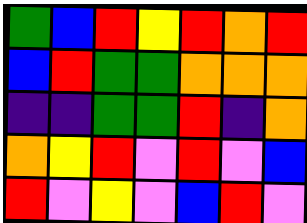[["green", "blue", "red", "yellow", "red", "orange", "red"], ["blue", "red", "green", "green", "orange", "orange", "orange"], ["indigo", "indigo", "green", "green", "red", "indigo", "orange"], ["orange", "yellow", "red", "violet", "red", "violet", "blue"], ["red", "violet", "yellow", "violet", "blue", "red", "violet"]]